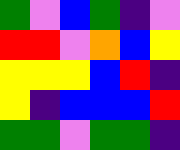[["green", "violet", "blue", "green", "indigo", "violet"], ["red", "red", "violet", "orange", "blue", "yellow"], ["yellow", "yellow", "yellow", "blue", "red", "indigo"], ["yellow", "indigo", "blue", "blue", "blue", "red"], ["green", "green", "violet", "green", "green", "indigo"]]